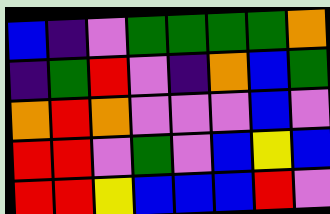[["blue", "indigo", "violet", "green", "green", "green", "green", "orange"], ["indigo", "green", "red", "violet", "indigo", "orange", "blue", "green"], ["orange", "red", "orange", "violet", "violet", "violet", "blue", "violet"], ["red", "red", "violet", "green", "violet", "blue", "yellow", "blue"], ["red", "red", "yellow", "blue", "blue", "blue", "red", "violet"]]